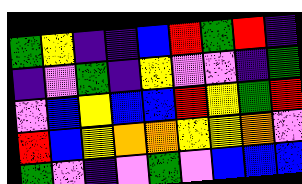[["green", "yellow", "indigo", "indigo", "blue", "red", "green", "red", "indigo"], ["indigo", "violet", "green", "indigo", "yellow", "violet", "violet", "indigo", "green"], ["violet", "blue", "yellow", "blue", "blue", "red", "yellow", "green", "red"], ["red", "blue", "yellow", "orange", "orange", "yellow", "yellow", "orange", "violet"], ["green", "violet", "indigo", "violet", "green", "violet", "blue", "blue", "blue"]]